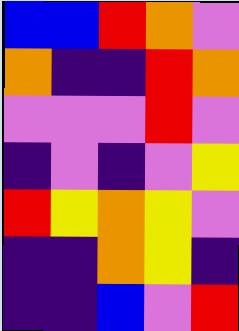[["blue", "blue", "red", "orange", "violet"], ["orange", "indigo", "indigo", "red", "orange"], ["violet", "violet", "violet", "red", "violet"], ["indigo", "violet", "indigo", "violet", "yellow"], ["red", "yellow", "orange", "yellow", "violet"], ["indigo", "indigo", "orange", "yellow", "indigo"], ["indigo", "indigo", "blue", "violet", "red"]]